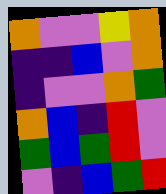[["orange", "violet", "violet", "yellow", "orange"], ["indigo", "indigo", "blue", "violet", "orange"], ["indigo", "violet", "violet", "orange", "green"], ["orange", "blue", "indigo", "red", "violet"], ["green", "blue", "green", "red", "violet"], ["violet", "indigo", "blue", "green", "red"]]